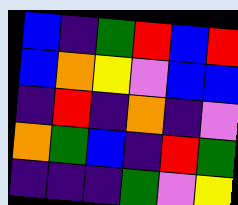[["blue", "indigo", "green", "red", "blue", "red"], ["blue", "orange", "yellow", "violet", "blue", "blue"], ["indigo", "red", "indigo", "orange", "indigo", "violet"], ["orange", "green", "blue", "indigo", "red", "green"], ["indigo", "indigo", "indigo", "green", "violet", "yellow"]]